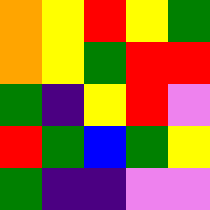[["orange", "yellow", "red", "yellow", "green"], ["orange", "yellow", "green", "red", "red"], ["green", "indigo", "yellow", "red", "violet"], ["red", "green", "blue", "green", "yellow"], ["green", "indigo", "indigo", "violet", "violet"]]